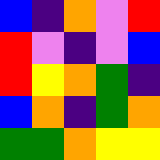[["blue", "indigo", "orange", "violet", "red"], ["red", "violet", "indigo", "violet", "blue"], ["red", "yellow", "orange", "green", "indigo"], ["blue", "orange", "indigo", "green", "orange"], ["green", "green", "orange", "yellow", "yellow"]]